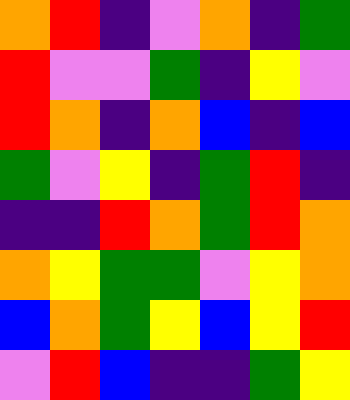[["orange", "red", "indigo", "violet", "orange", "indigo", "green"], ["red", "violet", "violet", "green", "indigo", "yellow", "violet"], ["red", "orange", "indigo", "orange", "blue", "indigo", "blue"], ["green", "violet", "yellow", "indigo", "green", "red", "indigo"], ["indigo", "indigo", "red", "orange", "green", "red", "orange"], ["orange", "yellow", "green", "green", "violet", "yellow", "orange"], ["blue", "orange", "green", "yellow", "blue", "yellow", "red"], ["violet", "red", "blue", "indigo", "indigo", "green", "yellow"]]